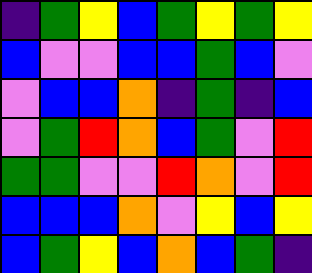[["indigo", "green", "yellow", "blue", "green", "yellow", "green", "yellow"], ["blue", "violet", "violet", "blue", "blue", "green", "blue", "violet"], ["violet", "blue", "blue", "orange", "indigo", "green", "indigo", "blue"], ["violet", "green", "red", "orange", "blue", "green", "violet", "red"], ["green", "green", "violet", "violet", "red", "orange", "violet", "red"], ["blue", "blue", "blue", "orange", "violet", "yellow", "blue", "yellow"], ["blue", "green", "yellow", "blue", "orange", "blue", "green", "indigo"]]